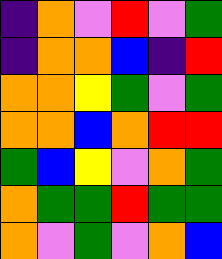[["indigo", "orange", "violet", "red", "violet", "green"], ["indigo", "orange", "orange", "blue", "indigo", "red"], ["orange", "orange", "yellow", "green", "violet", "green"], ["orange", "orange", "blue", "orange", "red", "red"], ["green", "blue", "yellow", "violet", "orange", "green"], ["orange", "green", "green", "red", "green", "green"], ["orange", "violet", "green", "violet", "orange", "blue"]]